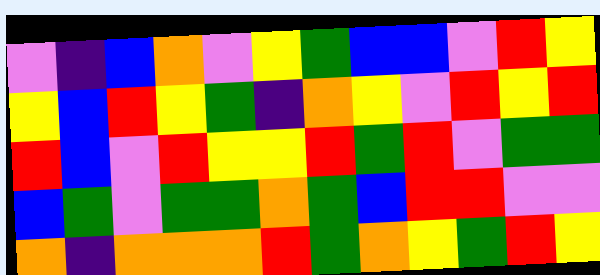[["violet", "indigo", "blue", "orange", "violet", "yellow", "green", "blue", "blue", "violet", "red", "yellow"], ["yellow", "blue", "red", "yellow", "green", "indigo", "orange", "yellow", "violet", "red", "yellow", "red"], ["red", "blue", "violet", "red", "yellow", "yellow", "red", "green", "red", "violet", "green", "green"], ["blue", "green", "violet", "green", "green", "orange", "green", "blue", "red", "red", "violet", "violet"], ["orange", "indigo", "orange", "orange", "orange", "red", "green", "orange", "yellow", "green", "red", "yellow"]]